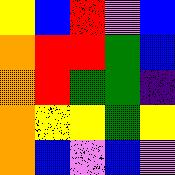[["yellow", "blue", "red", "violet", "blue"], ["orange", "red", "red", "green", "blue"], ["orange", "red", "green", "green", "indigo"], ["orange", "yellow", "yellow", "green", "yellow"], ["orange", "blue", "violet", "blue", "violet"]]